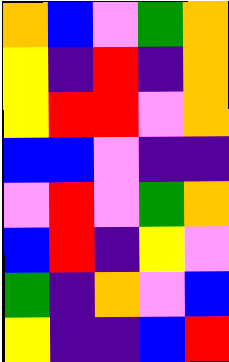[["orange", "blue", "violet", "green", "orange"], ["yellow", "indigo", "red", "indigo", "orange"], ["yellow", "red", "red", "violet", "orange"], ["blue", "blue", "violet", "indigo", "indigo"], ["violet", "red", "violet", "green", "orange"], ["blue", "red", "indigo", "yellow", "violet"], ["green", "indigo", "orange", "violet", "blue"], ["yellow", "indigo", "indigo", "blue", "red"]]